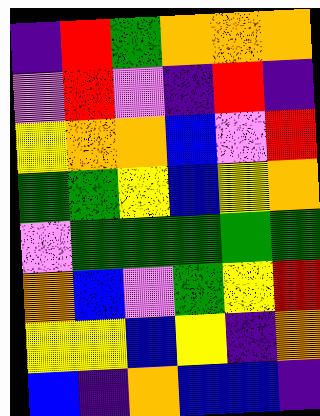[["indigo", "red", "green", "orange", "orange", "orange"], ["violet", "red", "violet", "indigo", "red", "indigo"], ["yellow", "orange", "orange", "blue", "violet", "red"], ["green", "green", "yellow", "blue", "yellow", "orange"], ["violet", "green", "green", "green", "green", "green"], ["orange", "blue", "violet", "green", "yellow", "red"], ["yellow", "yellow", "blue", "yellow", "indigo", "orange"], ["blue", "indigo", "orange", "blue", "blue", "indigo"]]